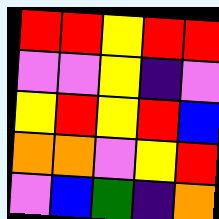[["red", "red", "yellow", "red", "red"], ["violet", "violet", "yellow", "indigo", "violet"], ["yellow", "red", "yellow", "red", "blue"], ["orange", "orange", "violet", "yellow", "red"], ["violet", "blue", "green", "indigo", "orange"]]